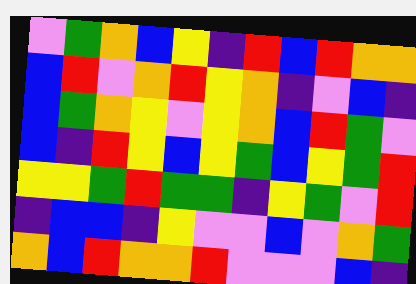[["violet", "green", "orange", "blue", "yellow", "indigo", "red", "blue", "red", "orange", "orange"], ["blue", "red", "violet", "orange", "red", "yellow", "orange", "indigo", "violet", "blue", "indigo"], ["blue", "green", "orange", "yellow", "violet", "yellow", "orange", "blue", "red", "green", "violet"], ["blue", "indigo", "red", "yellow", "blue", "yellow", "green", "blue", "yellow", "green", "red"], ["yellow", "yellow", "green", "red", "green", "green", "indigo", "yellow", "green", "violet", "red"], ["indigo", "blue", "blue", "indigo", "yellow", "violet", "violet", "blue", "violet", "orange", "green"], ["orange", "blue", "red", "orange", "orange", "red", "violet", "violet", "violet", "blue", "indigo"]]